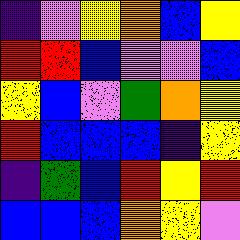[["indigo", "violet", "yellow", "orange", "blue", "yellow"], ["red", "red", "blue", "violet", "violet", "blue"], ["yellow", "blue", "violet", "green", "orange", "yellow"], ["red", "blue", "blue", "blue", "indigo", "yellow"], ["indigo", "green", "blue", "red", "yellow", "red"], ["blue", "blue", "blue", "orange", "yellow", "violet"]]